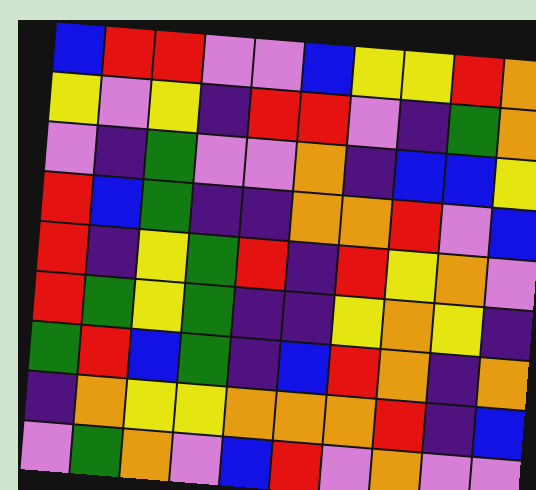[["blue", "red", "red", "violet", "violet", "blue", "yellow", "yellow", "red", "orange"], ["yellow", "violet", "yellow", "indigo", "red", "red", "violet", "indigo", "green", "orange"], ["violet", "indigo", "green", "violet", "violet", "orange", "indigo", "blue", "blue", "yellow"], ["red", "blue", "green", "indigo", "indigo", "orange", "orange", "red", "violet", "blue"], ["red", "indigo", "yellow", "green", "red", "indigo", "red", "yellow", "orange", "violet"], ["red", "green", "yellow", "green", "indigo", "indigo", "yellow", "orange", "yellow", "indigo"], ["green", "red", "blue", "green", "indigo", "blue", "red", "orange", "indigo", "orange"], ["indigo", "orange", "yellow", "yellow", "orange", "orange", "orange", "red", "indigo", "blue"], ["violet", "green", "orange", "violet", "blue", "red", "violet", "orange", "violet", "violet"]]